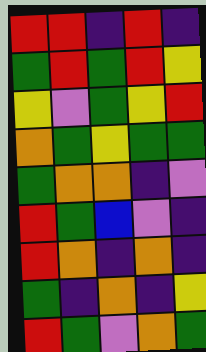[["red", "red", "indigo", "red", "indigo"], ["green", "red", "green", "red", "yellow"], ["yellow", "violet", "green", "yellow", "red"], ["orange", "green", "yellow", "green", "green"], ["green", "orange", "orange", "indigo", "violet"], ["red", "green", "blue", "violet", "indigo"], ["red", "orange", "indigo", "orange", "indigo"], ["green", "indigo", "orange", "indigo", "yellow"], ["red", "green", "violet", "orange", "green"]]